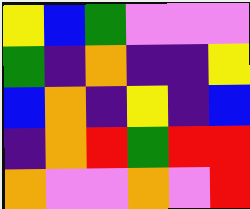[["yellow", "blue", "green", "violet", "violet", "violet"], ["green", "indigo", "orange", "indigo", "indigo", "yellow"], ["blue", "orange", "indigo", "yellow", "indigo", "blue"], ["indigo", "orange", "red", "green", "red", "red"], ["orange", "violet", "violet", "orange", "violet", "red"]]